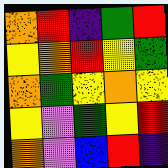[["orange", "red", "indigo", "green", "red"], ["yellow", "orange", "red", "yellow", "green"], ["orange", "green", "yellow", "orange", "yellow"], ["yellow", "violet", "green", "yellow", "red"], ["orange", "violet", "blue", "red", "indigo"]]